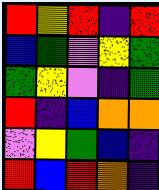[["red", "yellow", "red", "indigo", "red"], ["blue", "green", "violet", "yellow", "green"], ["green", "yellow", "violet", "indigo", "green"], ["red", "indigo", "blue", "orange", "orange"], ["violet", "yellow", "green", "blue", "indigo"], ["red", "blue", "red", "orange", "indigo"]]